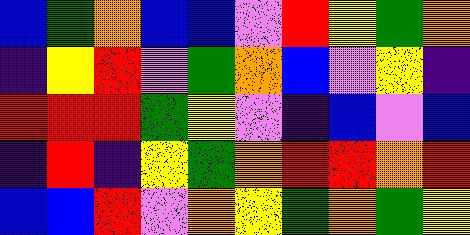[["blue", "green", "orange", "blue", "blue", "violet", "red", "yellow", "green", "orange"], ["indigo", "yellow", "red", "violet", "green", "orange", "blue", "violet", "yellow", "indigo"], ["red", "red", "red", "green", "yellow", "violet", "indigo", "blue", "violet", "blue"], ["indigo", "red", "indigo", "yellow", "green", "orange", "red", "red", "orange", "red"], ["blue", "blue", "red", "violet", "orange", "yellow", "green", "orange", "green", "yellow"]]